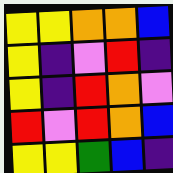[["yellow", "yellow", "orange", "orange", "blue"], ["yellow", "indigo", "violet", "red", "indigo"], ["yellow", "indigo", "red", "orange", "violet"], ["red", "violet", "red", "orange", "blue"], ["yellow", "yellow", "green", "blue", "indigo"]]